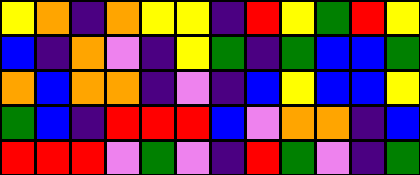[["yellow", "orange", "indigo", "orange", "yellow", "yellow", "indigo", "red", "yellow", "green", "red", "yellow"], ["blue", "indigo", "orange", "violet", "indigo", "yellow", "green", "indigo", "green", "blue", "blue", "green"], ["orange", "blue", "orange", "orange", "indigo", "violet", "indigo", "blue", "yellow", "blue", "blue", "yellow"], ["green", "blue", "indigo", "red", "red", "red", "blue", "violet", "orange", "orange", "indigo", "blue"], ["red", "red", "red", "violet", "green", "violet", "indigo", "red", "green", "violet", "indigo", "green"]]